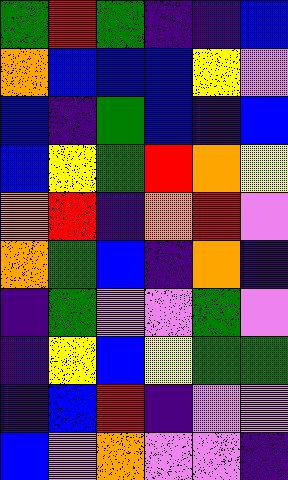[["green", "red", "green", "indigo", "indigo", "blue"], ["orange", "blue", "blue", "blue", "yellow", "violet"], ["blue", "indigo", "green", "blue", "indigo", "blue"], ["blue", "yellow", "green", "red", "orange", "yellow"], ["orange", "red", "indigo", "orange", "red", "violet"], ["orange", "green", "blue", "indigo", "orange", "indigo"], ["indigo", "green", "violet", "violet", "green", "violet"], ["indigo", "yellow", "blue", "yellow", "green", "green"], ["indigo", "blue", "red", "indigo", "violet", "violet"], ["blue", "violet", "orange", "violet", "violet", "indigo"]]